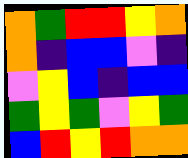[["orange", "green", "red", "red", "yellow", "orange"], ["orange", "indigo", "blue", "blue", "violet", "indigo"], ["violet", "yellow", "blue", "indigo", "blue", "blue"], ["green", "yellow", "green", "violet", "yellow", "green"], ["blue", "red", "yellow", "red", "orange", "orange"]]